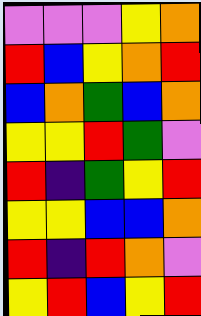[["violet", "violet", "violet", "yellow", "orange"], ["red", "blue", "yellow", "orange", "red"], ["blue", "orange", "green", "blue", "orange"], ["yellow", "yellow", "red", "green", "violet"], ["red", "indigo", "green", "yellow", "red"], ["yellow", "yellow", "blue", "blue", "orange"], ["red", "indigo", "red", "orange", "violet"], ["yellow", "red", "blue", "yellow", "red"]]